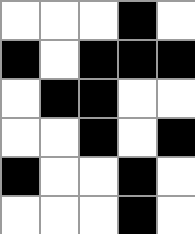[["white", "white", "white", "black", "white"], ["black", "white", "black", "black", "black"], ["white", "black", "black", "white", "white"], ["white", "white", "black", "white", "black"], ["black", "white", "white", "black", "white"], ["white", "white", "white", "black", "white"]]